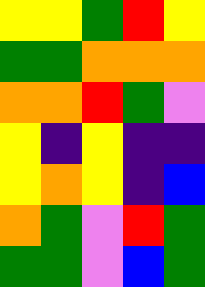[["yellow", "yellow", "green", "red", "yellow"], ["green", "green", "orange", "orange", "orange"], ["orange", "orange", "red", "green", "violet"], ["yellow", "indigo", "yellow", "indigo", "indigo"], ["yellow", "orange", "yellow", "indigo", "blue"], ["orange", "green", "violet", "red", "green"], ["green", "green", "violet", "blue", "green"]]